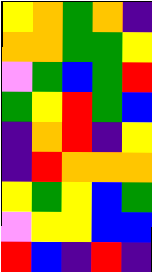[["yellow", "orange", "green", "orange", "indigo"], ["orange", "orange", "green", "green", "yellow"], ["violet", "green", "blue", "green", "red"], ["green", "yellow", "red", "green", "blue"], ["indigo", "orange", "red", "indigo", "yellow"], ["indigo", "red", "orange", "orange", "orange"], ["yellow", "green", "yellow", "blue", "green"], ["violet", "yellow", "yellow", "blue", "blue"], ["red", "blue", "indigo", "red", "indigo"]]